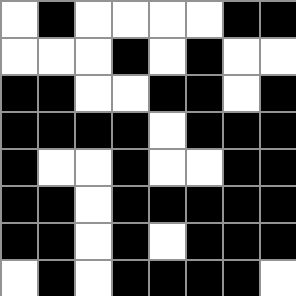[["white", "black", "white", "white", "white", "white", "black", "black"], ["white", "white", "white", "black", "white", "black", "white", "white"], ["black", "black", "white", "white", "black", "black", "white", "black"], ["black", "black", "black", "black", "white", "black", "black", "black"], ["black", "white", "white", "black", "white", "white", "black", "black"], ["black", "black", "white", "black", "black", "black", "black", "black"], ["black", "black", "white", "black", "white", "black", "black", "black"], ["white", "black", "white", "black", "black", "black", "black", "white"]]